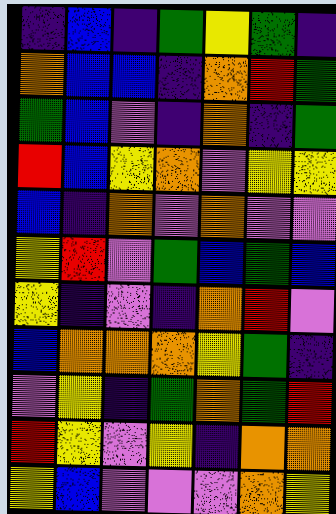[["indigo", "blue", "indigo", "green", "yellow", "green", "indigo"], ["orange", "blue", "blue", "indigo", "orange", "red", "green"], ["green", "blue", "violet", "indigo", "orange", "indigo", "green"], ["red", "blue", "yellow", "orange", "violet", "yellow", "yellow"], ["blue", "indigo", "orange", "violet", "orange", "violet", "violet"], ["yellow", "red", "violet", "green", "blue", "green", "blue"], ["yellow", "indigo", "violet", "indigo", "orange", "red", "violet"], ["blue", "orange", "orange", "orange", "yellow", "green", "indigo"], ["violet", "yellow", "indigo", "green", "orange", "green", "red"], ["red", "yellow", "violet", "yellow", "indigo", "orange", "orange"], ["yellow", "blue", "violet", "violet", "violet", "orange", "yellow"]]